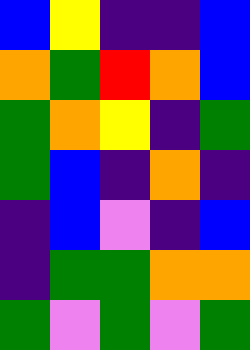[["blue", "yellow", "indigo", "indigo", "blue"], ["orange", "green", "red", "orange", "blue"], ["green", "orange", "yellow", "indigo", "green"], ["green", "blue", "indigo", "orange", "indigo"], ["indigo", "blue", "violet", "indigo", "blue"], ["indigo", "green", "green", "orange", "orange"], ["green", "violet", "green", "violet", "green"]]